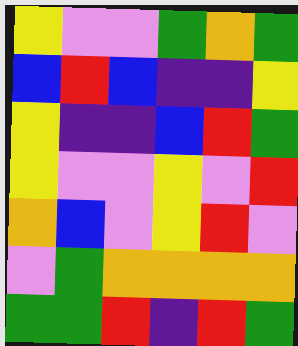[["yellow", "violet", "violet", "green", "orange", "green"], ["blue", "red", "blue", "indigo", "indigo", "yellow"], ["yellow", "indigo", "indigo", "blue", "red", "green"], ["yellow", "violet", "violet", "yellow", "violet", "red"], ["orange", "blue", "violet", "yellow", "red", "violet"], ["violet", "green", "orange", "orange", "orange", "orange"], ["green", "green", "red", "indigo", "red", "green"]]